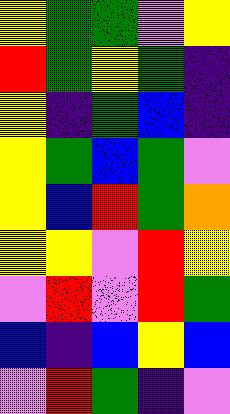[["yellow", "green", "green", "violet", "yellow"], ["red", "green", "yellow", "green", "indigo"], ["yellow", "indigo", "green", "blue", "indigo"], ["yellow", "green", "blue", "green", "violet"], ["yellow", "blue", "red", "green", "orange"], ["yellow", "yellow", "violet", "red", "yellow"], ["violet", "red", "violet", "red", "green"], ["blue", "indigo", "blue", "yellow", "blue"], ["violet", "red", "green", "indigo", "violet"]]